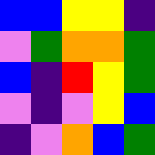[["blue", "blue", "yellow", "yellow", "indigo"], ["violet", "green", "orange", "orange", "green"], ["blue", "indigo", "red", "yellow", "green"], ["violet", "indigo", "violet", "yellow", "blue"], ["indigo", "violet", "orange", "blue", "green"]]